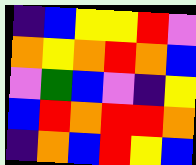[["indigo", "blue", "yellow", "yellow", "red", "violet"], ["orange", "yellow", "orange", "red", "orange", "blue"], ["violet", "green", "blue", "violet", "indigo", "yellow"], ["blue", "red", "orange", "red", "red", "orange"], ["indigo", "orange", "blue", "red", "yellow", "blue"]]